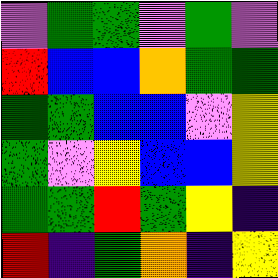[["violet", "green", "green", "violet", "green", "violet"], ["red", "blue", "blue", "orange", "green", "green"], ["green", "green", "blue", "blue", "violet", "yellow"], ["green", "violet", "yellow", "blue", "blue", "yellow"], ["green", "green", "red", "green", "yellow", "indigo"], ["red", "indigo", "green", "orange", "indigo", "yellow"]]